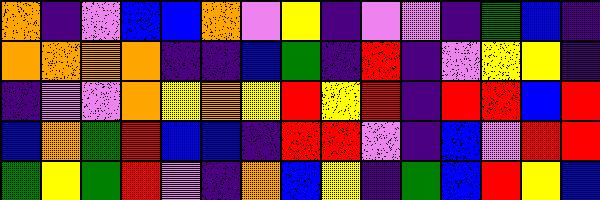[["orange", "indigo", "violet", "blue", "blue", "orange", "violet", "yellow", "indigo", "violet", "violet", "indigo", "green", "blue", "indigo"], ["orange", "orange", "orange", "orange", "indigo", "indigo", "blue", "green", "indigo", "red", "indigo", "violet", "yellow", "yellow", "indigo"], ["indigo", "violet", "violet", "orange", "yellow", "orange", "yellow", "red", "yellow", "red", "indigo", "red", "red", "blue", "red"], ["blue", "orange", "green", "red", "blue", "blue", "indigo", "red", "red", "violet", "indigo", "blue", "violet", "red", "red"], ["green", "yellow", "green", "red", "violet", "indigo", "orange", "blue", "yellow", "indigo", "green", "blue", "red", "yellow", "blue"]]